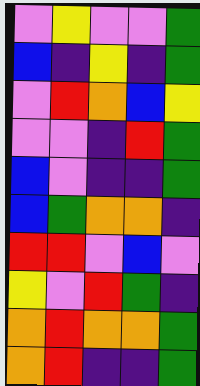[["violet", "yellow", "violet", "violet", "green"], ["blue", "indigo", "yellow", "indigo", "green"], ["violet", "red", "orange", "blue", "yellow"], ["violet", "violet", "indigo", "red", "green"], ["blue", "violet", "indigo", "indigo", "green"], ["blue", "green", "orange", "orange", "indigo"], ["red", "red", "violet", "blue", "violet"], ["yellow", "violet", "red", "green", "indigo"], ["orange", "red", "orange", "orange", "green"], ["orange", "red", "indigo", "indigo", "green"]]